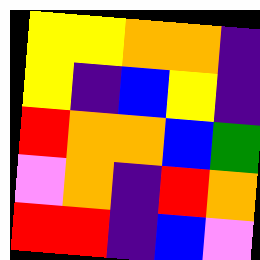[["yellow", "yellow", "orange", "orange", "indigo"], ["yellow", "indigo", "blue", "yellow", "indigo"], ["red", "orange", "orange", "blue", "green"], ["violet", "orange", "indigo", "red", "orange"], ["red", "red", "indigo", "blue", "violet"]]